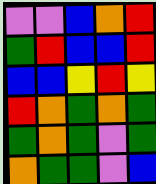[["violet", "violet", "blue", "orange", "red"], ["green", "red", "blue", "blue", "red"], ["blue", "blue", "yellow", "red", "yellow"], ["red", "orange", "green", "orange", "green"], ["green", "orange", "green", "violet", "green"], ["orange", "green", "green", "violet", "blue"]]